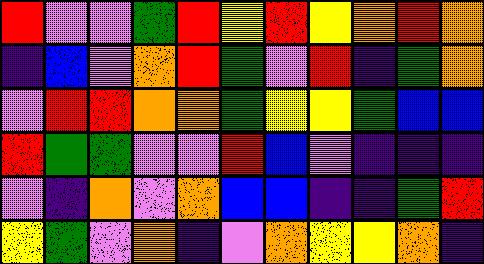[["red", "violet", "violet", "green", "red", "yellow", "red", "yellow", "orange", "red", "orange"], ["indigo", "blue", "violet", "orange", "red", "green", "violet", "red", "indigo", "green", "orange"], ["violet", "red", "red", "orange", "orange", "green", "yellow", "yellow", "green", "blue", "blue"], ["red", "green", "green", "violet", "violet", "red", "blue", "violet", "indigo", "indigo", "indigo"], ["violet", "indigo", "orange", "violet", "orange", "blue", "blue", "indigo", "indigo", "green", "red"], ["yellow", "green", "violet", "orange", "indigo", "violet", "orange", "yellow", "yellow", "orange", "indigo"]]